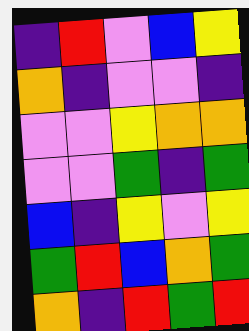[["indigo", "red", "violet", "blue", "yellow"], ["orange", "indigo", "violet", "violet", "indigo"], ["violet", "violet", "yellow", "orange", "orange"], ["violet", "violet", "green", "indigo", "green"], ["blue", "indigo", "yellow", "violet", "yellow"], ["green", "red", "blue", "orange", "green"], ["orange", "indigo", "red", "green", "red"]]